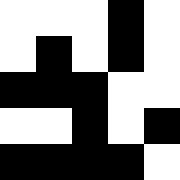[["white", "white", "white", "black", "white"], ["white", "black", "white", "black", "white"], ["black", "black", "black", "white", "white"], ["white", "white", "black", "white", "black"], ["black", "black", "black", "black", "white"]]